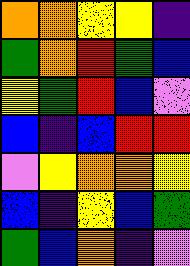[["orange", "orange", "yellow", "yellow", "indigo"], ["green", "orange", "red", "green", "blue"], ["yellow", "green", "red", "blue", "violet"], ["blue", "indigo", "blue", "red", "red"], ["violet", "yellow", "orange", "orange", "yellow"], ["blue", "indigo", "yellow", "blue", "green"], ["green", "blue", "orange", "indigo", "violet"]]